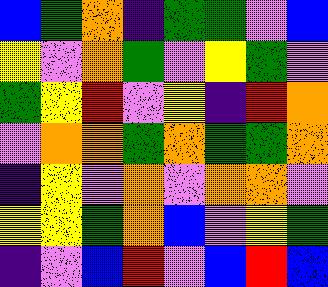[["blue", "green", "orange", "indigo", "green", "green", "violet", "blue"], ["yellow", "violet", "orange", "green", "violet", "yellow", "green", "violet"], ["green", "yellow", "red", "violet", "yellow", "indigo", "red", "orange"], ["violet", "orange", "orange", "green", "orange", "green", "green", "orange"], ["indigo", "yellow", "violet", "orange", "violet", "orange", "orange", "violet"], ["yellow", "yellow", "green", "orange", "blue", "violet", "yellow", "green"], ["indigo", "violet", "blue", "red", "violet", "blue", "red", "blue"]]